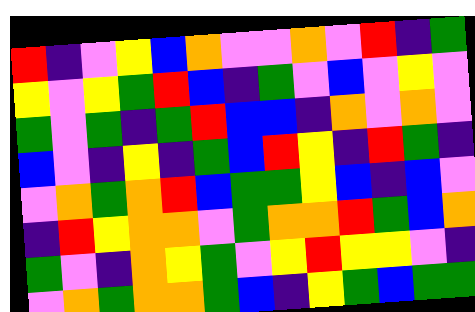[["red", "indigo", "violet", "yellow", "blue", "orange", "violet", "violet", "orange", "violet", "red", "indigo", "green"], ["yellow", "violet", "yellow", "green", "red", "blue", "indigo", "green", "violet", "blue", "violet", "yellow", "violet"], ["green", "violet", "green", "indigo", "green", "red", "blue", "blue", "indigo", "orange", "violet", "orange", "violet"], ["blue", "violet", "indigo", "yellow", "indigo", "green", "blue", "red", "yellow", "indigo", "red", "green", "indigo"], ["violet", "orange", "green", "orange", "red", "blue", "green", "green", "yellow", "blue", "indigo", "blue", "violet"], ["indigo", "red", "yellow", "orange", "orange", "violet", "green", "orange", "orange", "red", "green", "blue", "orange"], ["green", "violet", "indigo", "orange", "yellow", "green", "violet", "yellow", "red", "yellow", "yellow", "violet", "indigo"], ["violet", "orange", "green", "orange", "orange", "green", "blue", "indigo", "yellow", "green", "blue", "green", "green"]]